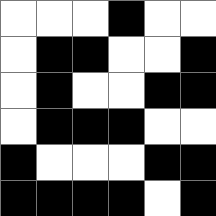[["white", "white", "white", "black", "white", "white"], ["white", "black", "black", "white", "white", "black"], ["white", "black", "white", "white", "black", "black"], ["white", "black", "black", "black", "white", "white"], ["black", "white", "white", "white", "black", "black"], ["black", "black", "black", "black", "white", "black"]]